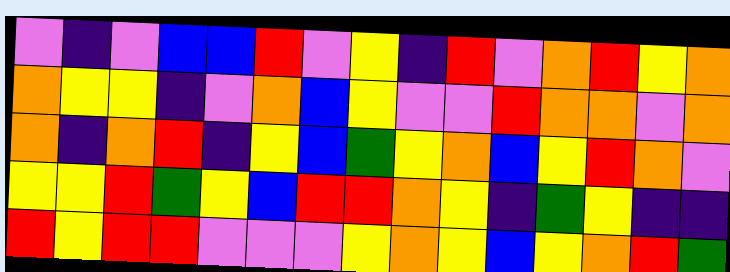[["violet", "indigo", "violet", "blue", "blue", "red", "violet", "yellow", "indigo", "red", "violet", "orange", "red", "yellow", "orange"], ["orange", "yellow", "yellow", "indigo", "violet", "orange", "blue", "yellow", "violet", "violet", "red", "orange", "orange", "violet", "orange"], ["orange", "indigo", "orange", "red", "indigo", "yellow", "blue", "green", "yellow", "orange", "blue", "yellow", "red", "orange", "violet"], ["yellow", "yellow", "red", "green", "yellow", "blue", "red", "red", "orange", "yellow", "indigo", "green", "yellow", "indigo", "indigo"], ["red", "yellow", "red", "red", "violet", "violet", "violet", "yellow", "orange", "yellow", "blue", "yellow", "orange", "red", "green"]]